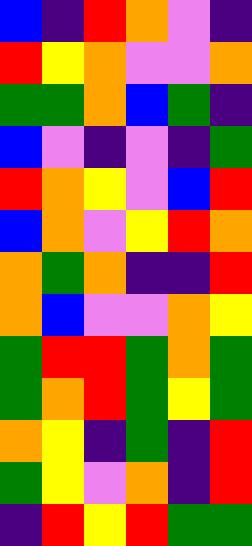[["blue", "indigo", "red", "orange", "violet", "indigo"], ["red", "yellow", "orange", "violet", "violet", "orange"], ["green", "green", "orange", "blue", "green", "indigo"], ["blue", "violet", "indigo", "violet", "indigo", "green"], ["red", "orange", "yellow", "violet", "blue", "red"], ["blue", "orange", "violet", "yellow", "red", "orange"], ["orange", "green", "orange", "indigo", "indigo", "red"], ["orange", "blue", "violet", "violet", "orange", "yellow"], ["green", "red", "red", "green", "orange", "green"], ["green", "orange", "red", "green", "yellow", "green"], ["orange", "yellow", "indigo", "green", "indigo", "red"], ["green", "yellow", "violet", "orange", "indigo", "red"], ["indigo", "red", "yellow", "red", "green", "green"]]